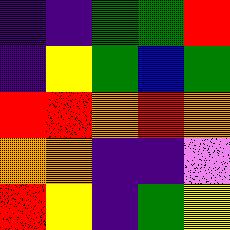[["indigo", "indigo", "green", "green", "red"], ["indigo", "yellow", "green", "blue", "green"], ["red", "red", "orange", "red", "orange"], ["orange", "orange", "indigo", "indigo", "violet"], ["red", "yellow", "indigo", "green", "yellow"]]